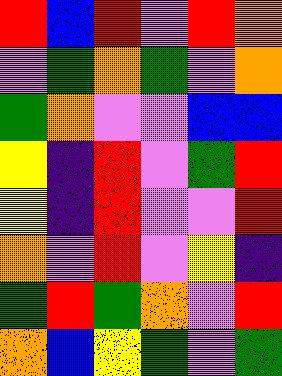[["red", "blue", "red", "violet", "red", "orange"], ["violet", "green", "orange", "green", "violet", "orange"], ["green", "orange", "violet", "violet", "blue", "blue"], ["yellow", "indigo", "red", "violet", "green", "red"], ["yellow", "indigo", "red", "violet", "violet", "red"], ["orange", "violet", "red", "violet", "yellow", "indigo"], ["green", "red", "green", "orange", "violet", "red"], ["orange", "blue", "yellow", "green", "violet", "green"]]